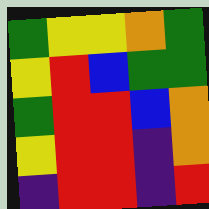[["green", "yellow", "yellow", "orange", "green"], ["yellow", "red", "blue", "green", "green"], ["green", "red", "red", "blue", "orange"], ["yellow", "red", "red", "indigo", "orange"], ["indigo", "red", "red", "indigo", "red"]]